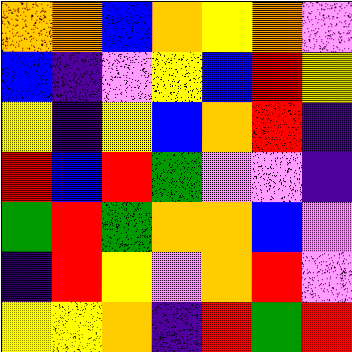[["orange", "orange", "blue", "orange", "yellow", "orange", "violet"], ["blue", "indigo", "violet", "yellow", "blue", "red", "yellow"], ["yellow", "indigo", "yellow", "blue", "orange", "red", "indigo"], ["red", "blue", "red", "green", "violet", "violet", "indigo"], ["green", "red", "green", "orange", "orange", "blue", "violet"], ["indigo", "red", "yellow", "violet", "orange", "red", "violet"], ["yellow", "yellow", "orange", "indigo", "red", "green", "red"]]